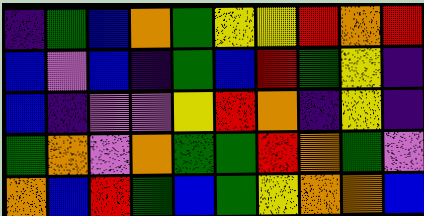[["indigo", "green", "blue", "orange", "green", "yellow", "yellow", "red", "orange", "red"], ["blue", "violet", "blue", "indigo", "green", "blue", "red", "green", "yellow", "indigo"], ["blue", "indigo", "violet", "violet", "yellow", "red", "orange", "indigo", "yellow", "indigo"], ["green", "orange", "violet", "orange", "green", "green", "red", "orange", "green", "violet"], ["orange", "blue", "red", "green", "blue", "green", "yellow", "orange", "orange", "blue"]]